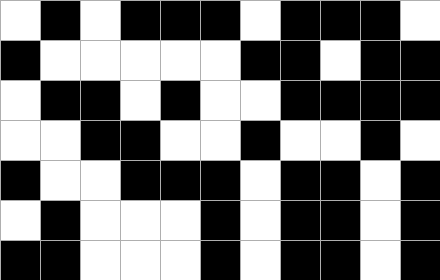[["white", "black", "white", "black", "black", "black", "white", "black", "black", "black", "white"], ["black", "white", "white", "white", "white", "white", "black", "black", "white", "black", "black"], ["white", "black", "black", "white", "black", "white", "white", "black", "black", "black", "black"], ["white", "white", "black", "black", "white", "white", "black", "white", "white", "black", "white"], ["black", "white", "white", "black", "black", "black", "white", "black", "black", "white", "black"], ["white", "black", "white", "white", "white", "black", "white", "black", "black", "white", "black"], ["black", "black", "white", "white", "white", "black", "white", "black", "black", "white", "black"]]